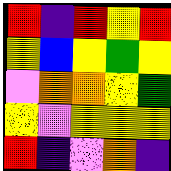[["red", "indigo", "red", "yellow", "red"], ["yellow", "blue", "yellow", "green", "yellow"], ["violet", "orange", "orange", "yellow", "green"], ["yellow", "violet", "yellow", "yellow", "yellow"], ["red", "indigo", "violet", "orange", "indigo"]]